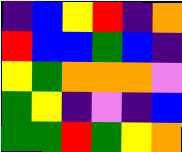[["indigo", "blue", "yellow", "red", "indigo", "orange"], ["red", "blue", "blue", "green", "blue", "indigo"], ["yellow", "green", "orange", "orange", "orange", "violet"], ["green", "yellow", "indigo", "violet", "indigo", "blue"], ["green", "green", "red", "green", "yellow", "orange"]]